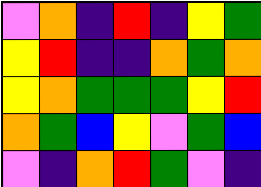[["violet", "orange", "indigo", "red", "indigo", "yellow", "green"], ["yellow", "red", "indigo", "indigo", "orange", "green", "orange"], ["yellow", "orange", "green", "green", "green", "yellow", "red"], ["orange", "green", "blue", "yellow", "violet", "green", "blue"], ["violet", "indigo", "orange", "red", "green", "violet", "indigo"]]